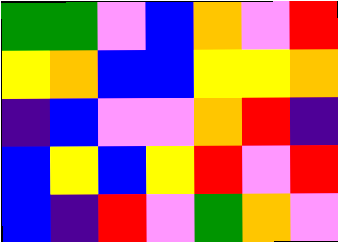[["green", "green", "violet", "blue", "orange", "violet", "red"], ["yellow", "orange", "blue", "blue", "yellow", "yellow", "orange"], ["indigo", "blue", "violet", "violet", "orange", "red", "indigo"], ["blue", "yellow", "blue", "yellow", "red", "violet", "red"], ["blue", "indigo", "red", "violet", "green", "orange", "violet"]]